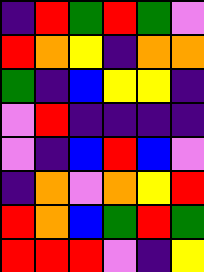[["indigo", "red", "green", "red", "green", "violet"], ["red", "orange", "yellow", "indigo", "orange", "orange"], ["green", "indigo", "blue", "yellow", "yellow", "indigo"], ["violet", "red", "indigo", "indigo", "indigo", "indigo"], ["violet", "indigo", "blue", "red", "blue", "violet"], ["indigo", "orange", "violet", "orange", "yellow", "red"], ["red", "orange", "blue", "green", "red", "green"], ["red", "red", "red", "violet", "indigo", "yellow"]]